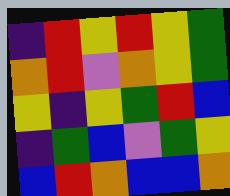[["indigo", "red", "yellow", "red", "yellow", "green"], ["orange", "red", "violet", "orange", "yellow", "green"], ["yellow", "indigo", "yellow", "green", "red", "blue"], ["indigo", "green", "blue", "violet", "green", "yellow"], ["blue", "red", "orange", "blue", "blue", "orange"]]